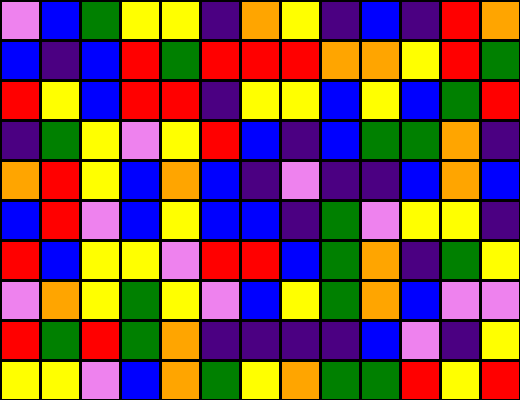[["violet", "blue", "green", "yellow", "yellow", "indigo", "orange", "yellow", "indigo", "blue", "indigo", "red", "orange"], ["blue", "indigo", "blue", "red", "green", "red", "red", "red", "orange", "orange", "yellow", "red", "green"], ["red", "yellow", "blue", "red", "red", "indigo", "yellow", "yellow", "blue", "yellow", "blue", "green", "red"], ["indigo", "green", "yellow", "violet", "yellow", "red", "blue", "indigo", "blue", "green", "green", "orange", "indigo"], ["orange", "red", "yellow", "blue", "orange", "blue", "indigo", "violet", "indigo", "indigo", "blue", "orange", "blue"], ["blue", "red", "violet", "blue", "yellow", "blue", "blue", "indigo", "green", "violet", "yellow", "yellow", "indigo"], ["red", "blue", "yellow", "yellow", "violet", "red", "red", "blue", "green", "orange", "indigo", "green", "yellow"], ["violet", "orange", "yellow", "green", "yellow", "violet", "blue", "yellow", "green", "orange", "blue", "violet", "violet"], ["red", "green", "red", "green", "orange", "indigo", "indigo", "indigo", "indigo", "blue", "violet", "indigo", "yellow"], ["yellow", "yellow", "violet", "blue", "orange", "green", "yellow", "orange", "green", "green", "red", "yellow", "red"]]